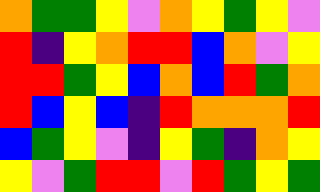[["orange", "green", "green", "yellow", "violet", "orange", "yellow", "green", "yellow", "violet"], ["red", "indigo", "yellow", "orange", "red", "red", "blue", "orange", "violet", "yellow"], ["red", "red", "green", "yellow", "blue", "orange", "blue", "red", "green", "orange"], ["red", "blue", "yellow", "blue", "indigo", "red", "orange", "orange", "orange", "red"], ["blue", "green", "yellow", "violet", "indigo", "yellow", "green", "indigo", "orange", "yellow"], ["yellow", "violet", "green", "red", "red", "violet", "red", "green", "yellow", "green"]]